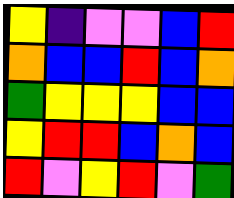[["yellow", "indigo", "violet", "violet", "blue", "red"], ["orange", "blue", "blue", "red", "blue", "orange"], ["green", "yellow", "yellow", "yellow", "blue", "blue"], ["yellow", "red", "red", "blue", "orange", "blue"], ["red", "violet", "yellow", "red", "violet", "green"]]